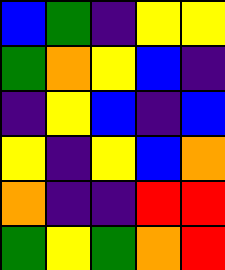[["blue", "green", "indigo", "yellow", "yellow"], ["green", "orange", "yellow", "blue", "indigo"], ["indigo", "yellow", "blue", "indigo", "blue"], ["yellow", "indigo", "yellow", "blue", "orange"], ["orange", "indigo", "indigo", "red", "red"], ["green", "yellow", "green", "orange", "red"]]